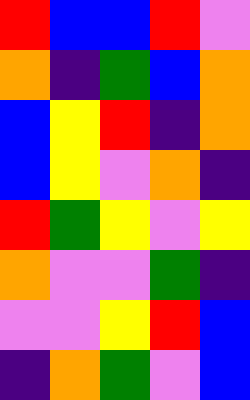[["red", "blue", "blue", "red", "violet"], ["orange", "indigo", "green", "blue", "orange"], ["blue", "yellow", "red", "indigo", "orange"], ["blue", "yellow", "violet", "orange", "indigo"], ["red", "green", "yellow", "violet", "yellow"], ["orange", "violet", "violet", "green", "indigo"], ["violet", "violet", "yellow", "red", "blue"], ["indigo", "orange", "green", "violet", "blue"]]